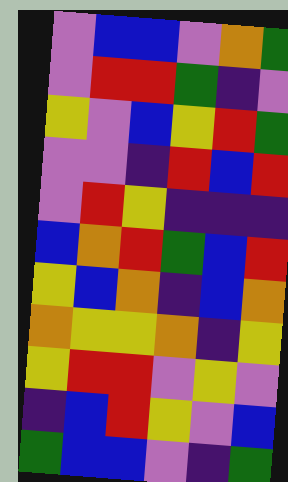[["violet", "blue", "blue", "violet", "orange", "green"], ["violet", "red", "red", "green", "indigo", "violet"], ["yellow", "violet", "blue", "yellow", "red", "green"], ["violet", "violet", "indigo", "red", "blue", "red"], ["violet", "red", "yellow", "indigo", "indigo", "indigo"], ["blue", "orange", "red", "green", "blue", "red"], ["yellow", "blue", "orange", "indigo", "blue", "orange"], ["orange", "yellow", "yellow", "orange", "indigo", "yellow"], ["yellow", "red", "red", "violet", "yellow", "violet"], ["indigo", "blue", "red", "yellow", "violet", "blue"], ["green", "blue", "blue", "violet", "indigo", "green"]]